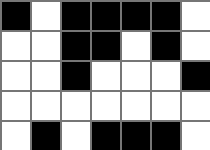[["black", "white", "black", "black", "black", "black", "white"], ["white", "white", "black", "black", "white", "black", "white"], ["white", "white", "black", "white", "white", "white", "black"], ["white", "white", "white", "white", "white", "white", "white"], ["white", "black", "white", "black", "black", "black", "white"]]